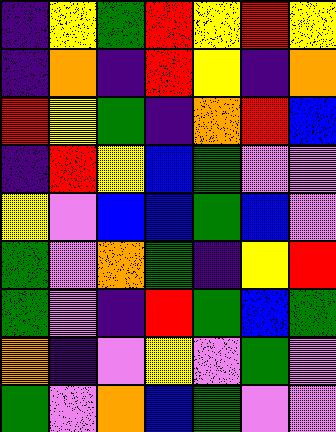[["indigo", "yellow", "green", "red", "yellow", "red", "yellow"], ["indigo", "orange", "indigo", "red", "yellow", "indigo", "orange"], ["red", "yellow", "green", "indigo", "orange", "red", "blue"], ["indigo", "red", "yellow", "blue", "green", "violet", "violet"], ["yellow", "violet", "blue", "blue", "green", "blue", "violet"], ["green", "violet", "orange", "green", "indigo", "yellow", "red"], ["green", "violet", "indigo", "red", "green", "blue", "green"], ["orange", "indigo", "violet", "yellow", "violet", "green", "violet"], ["green", "violet", "orange", "blue", "green", "violet", "violet"]]